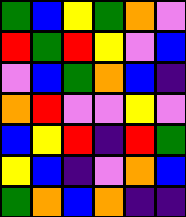[["green", "blue", "yellow", "green", "orange", "violet"], ["red", "green", "red", "yellow", "violet", "blue"], ["violet", "blue", "green", "orange", "blue", "indigo"], ["orange", "red", "violet", "violet", "yellow", "violet"], ["blue", "yellow", "red", "indigo", "red", "green"], ["yellow", "blue", "indigo", "violet", "orange", "blue"], ["green", "orange", "blue", "orange", "indigo", "indigo"]]